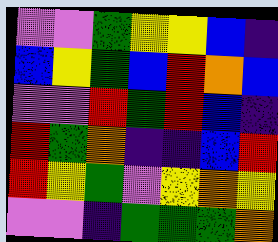[["violet", "violet", "green", "yellow", "yellow", "blue", "indigo"], ["blue", "yellow", "green", "blue", "red", "orange", "blue"], ["violet", "violet", "red", "green", "red", "blue", "indigo"], ["red", "green", "orange", "indigo", "indigo", "blue", "red"], ["red", "yellow", "green", "violet", "yellow", "orange", "yellow"], ["violet", "violet", "indigo", "green", "green", "green", "orange"]]